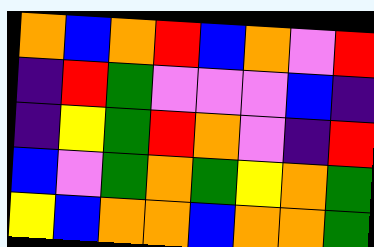[["orange", "blue", "orange", "red", "blue", "orange", "violet", "red"], ["indigo", "red", "green", "violet", "violet", "violet", "blue", "indigo"], ["indigo", "yellow", "green", "red", "orange", "violet", "indigo", "red"], ["blue", "violet", "green", "orange", "green", "yellow", "orange", "green"], ["yellow", "blue", "orange", "orange", "blue", "orange", "orange", "green"]]